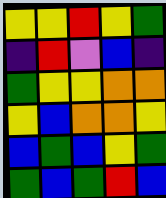[["yellow", "yellow", "red", "yellow", "green"], ["indigo", "red", "violet", "blue", "indigo"], ["green", "yellow", "yellow", "orange", "orange"], ["yellow", "blue", "orange", "orange", "yellow"], ["blue", "green", "blue", "yellow", "green"], ["green", "blue", "green", "red", "blue"]]